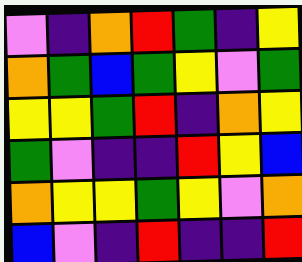[["violet", "indigo", "orange", "red", "green", "indigo", "yellow"], ["orange", "green", "blue", "green", "yellow", "violet", "green"], ["yellow", "yellow", "green", "red", "indigo", "orange", "yellow"], ["green", "violet", "indigo", "indigo", "red", "yellow", "blue"], ["orange", "yellow", "yellow", "green", "yellow", "violet", "orange"], ["blue", "violet", "indigo", "red", "indigo", "indigo", "red"]]